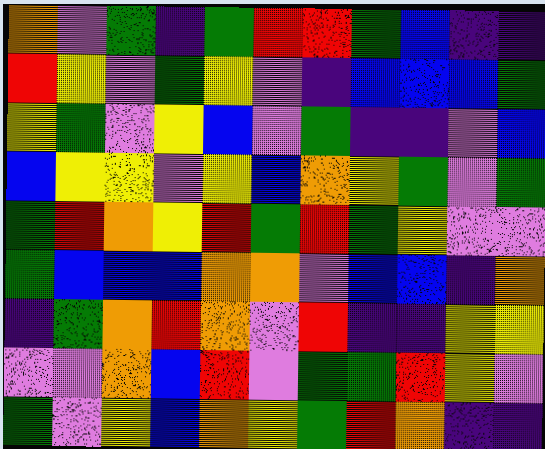[["orange", "violet", "green", "indigo", "green", "red", "red", "green", "blue", "indigo", "indigo"], ["red", "yellow", "violet", "green", "yellow", "violet", "indigo", "blue", "blue", "blue", "green"], ["yellow", "green", "violet", "yellow", "blue", "violet", "green", "indigo", "indigo", "violet", "blue"], ["blue", "yellow", "yellow", "violet", "yellow", "blue", "orange", "yellow", "green", "violet", "green"], ["green", "red", "orange", "yellow", "red", "green", "red", "green", "yellow", "violet", "violet"], ["green", "blue", "blue", "blue", "orange", "orange", "violet", "blue", "blue", "indigo", "orange"], ["indigo", "green", "orange", "red", "orange", "violet", "red", "indigo", "indigo", "yellow", "yellow"], ["violet", "violet", "orange", "blue", "red", "violet", "green", "green", "red", "yellow", "violet"], ["green", "violet", "yellow", "blue", "orange", "yellow", "green", "red", "orange", "indigo", "indigo"]]